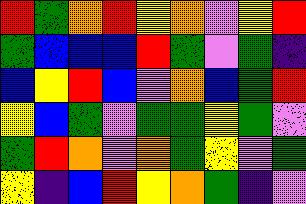[["red", "green", "orange", "red", "yellow", "orange", "violet", "yellow", "red"], ["green", "blue", "blue", "blue", "red", "green", "violet", "green", "indigo"], ["blue", "yellow", "red", "blue", "violet", "orange", "blue", "green", "red"], ["yellow", "blue", "green", "violet", "green", "green", "yellow", "green", "violet"], ["green", "red", "orange", "violet", "orange", "green", "yellow", "violet", "green"], ["yellow", "indigo", "blue", "red", "yellow", "orange", "green", "indigo", "violet"]]